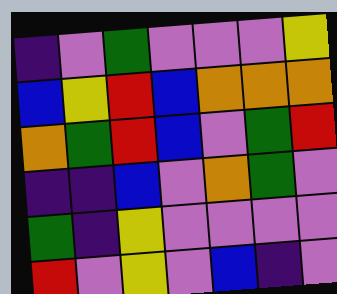[["indigo", "violet", "green", "violet", "violet", "violet", "yellow"], ["blue", "yellow", "red", "blue", "orange", "orange", "orange"], ["orange", "green", "red", "blue", "violet", "green", "red"], ["indigo", "indigo", "blue", "violet", "orange", "green", "violet"], ["green", "indigo", "yellow", "violet", "violet", "violet", "violet"], ["red", "violet", "yellow", "violet", "blue", "indigo", "violet"]]